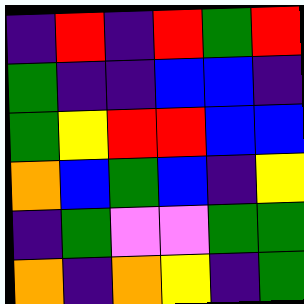[["indigo", "red", "indigo", "red", "green", "red"], ["green", "indigo", "indigo", "blue", "blue", "indigo"], ["green", "yellow", "red", "red", "blue", "blue"], ["orange", "blue", "green", "blue", "indigo", "yellow"], ["indigo", "green", "violet", "violet", "green", "green"], ["orange", "indigo", "orange", "yellow", "indigo", "green"]]